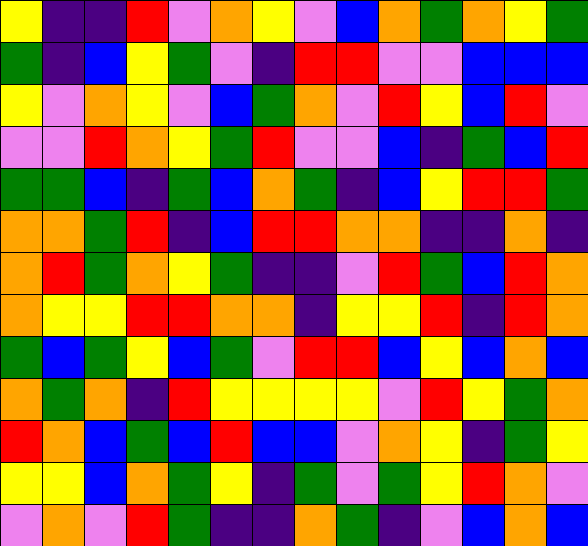[["yellow", "indigo", "indigo", "red", "violet", "orange", "yellow", "violet", "blue", "orange", "green", "orange", "yellow", "green"], ["green", "indigo", "blue", "yellow", "green", "violet", "indigo", "red", "red", "violet", "violet", "blue", "blue", "blue"], ["yellow", "violet", "orange", "yellow", "violet", "blue", "green", "orange", "violet", "red", "yellow", "blue", "red", "violet"], ["violet", "violet", "red", "orange", "yellow", "green", "red", "violet", "violet", "blue", "indigo", "green", "blue", "red"], ["green", "green", "blue", "indigo", "green", "blue", "orange", "green", "indigo", "blue", "yellow", "red", "red", "green"], ["orange", "orange", "green", "red", "indigo", "blue", "red", "red", "orange", "orange", "indigo", "indigo", "orange", "indigo"], ["orange", "red", "green", "orange", "yellow", "green", "indigo", "indigo", "violet", "red", "green", "blue", "red", "orange"], ["orange", "yellow", "yellow", "red", "red", "orange", "orange", "indigo", "yellow", "yellow", "red", "indigo", "red", "orange"], ["green", "blue", "green", "yellow", "blue", "green", "violet", "red", "red", "blue", "yellow", "blue", "orange", "blue"], ["orange", "green", "orange", "indigo", "red", "yellow", "yellow", "yellow", "yellow", "violet", "red", "yellow", "green", "orange"], ["red", "orange", "blue", "green", "blue", "red", "blue", "blue", "violet", "orange", "yellow", "indigo", "green", "yellow"], ["yellow", "yellow", "blue", "orange", "green", "yellow", "indigo", "green", "violet", "green", "yellow", "red", "orange", "violet"], ["violet", "orange", "violet", "red", "green", "indigo", "indigo", "orange", "green", "indigo", "violet", "blue", "orange", "blue"]]